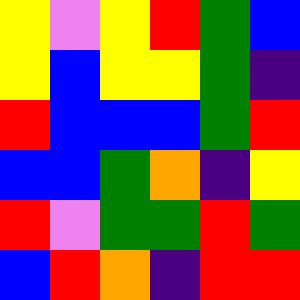[["yellow", "violet", "yellow", "red", "green", "blue"], ["yellow", "blue", "yellow", "yellow", "green", "indigo"], ["red", "blue", "blue", "blue", "green", "red"], ["blue", "blue", "green", "orange", "indigo", "yellow"], ["red", "violet", "green", "green", "red", "green"], ["blue", "red", "orange", "indigo", "red", "red"]]